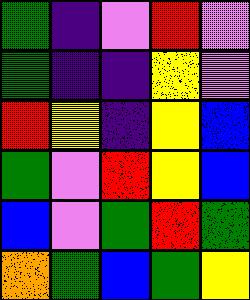[["green", "indigo", "violet", "red", "violet"], ["green", "indigo", "indigo", "yellow", "violet"], ["red", "yellow", "indigo", "yellow", "blue"], ["green", "violet", "red", "yellow", "blue"], ["blue", "violet", "green", "red", "green"], ["orange", "green", "blue", "green", "yellow"]]